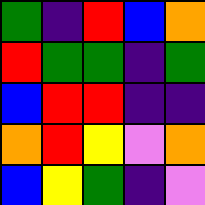[["green", "indigo", "red", "blue", "orange"], ["red", "green", "green", "indigo", "green"], ["blue", "red", "red", "indigo", "indigo"], ["orange", "red", "yellow", "violet", "orange"], ["blue", "yellow", "green", "indigo", "violet"]]